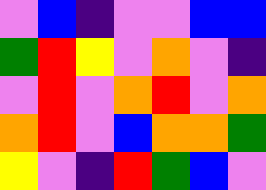[["violet", "blue", "indigo", "violet", "violet", "blue", "blue"], ["green", "red", "yellow", "violet", "orange", "violet", "indigo"], ["violet", "red", "violet", "orange", "red", "violet", "orange"], ["orange", "red", "violet", "blue", "orange", "orange", "green"], ["yellow", "violet", "indigo", "red", "green", "blue", "violet"]]